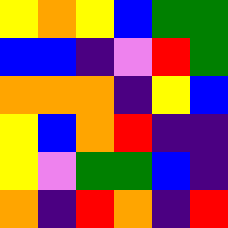[["yellow", "orange", "yellow", "blue", "green", "green"], ["blue", "blue", "indigo", "violet", "red", "green"], ["orange", "orange", "orange", "indigo", "yellow", "blue"], ["yellow", "blue", "orange", "red", "indigo", "indigo"], ["yellow", "violet", "green", "green", "blue", "indigo"], ["orange", "indigo", "red", "orange", "indigo", "red"]]